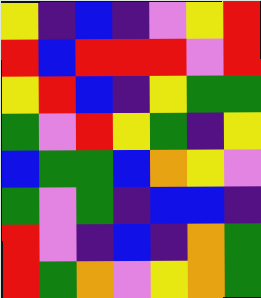[["yellow", "indigo", "blue", "indigo", "violet", "yellow", "red"], ["red", "blue", "red", "red", "red", "violet", "red"], ["yellow", "red", "blue", "indigo", "yellow", "green", "green"], ["green", "violet", "red", "yellow", "green", "indigo", "yellow"], ["blue", "green", "green", "blue", "orange", "yellow", "violet"], ["green", "violet", "green", "indigo", "blue", "blue", "indigo"], ["red", "violet", "indigo", "blue", "indigo", "orange", "green"], ["red", "green", "orange", "violet", "yellow", "orange", "green"]]